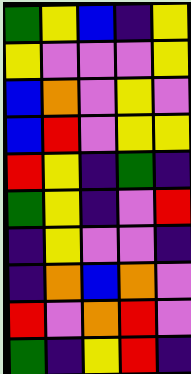[["green", "yellow", "blue", "indigo", "yellow"], ["yellow", "violet", "violet", "violet", "yellow"], ["blue", "orange", "violet", "yellow", "violet"], ["blue", "red", "violet", "yellow", "yellow"], ["red", "yellow", "indigo", "green", "indigo"], ["green", "yellow", "indigo", "violet", "red"], ["indigo", "yellow", "violet", "violet", "indigo"], ["indigo", "orange", "blue", "orange", "violet"], ["red", "violet", "orange", "red", "violet"], ["green", "indigo", "yellow", "red", "indigo"]]